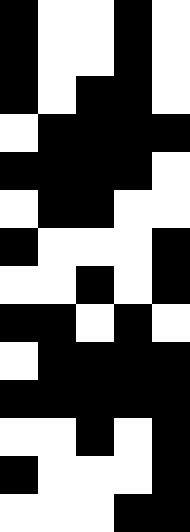[["black", "white", "white", "black", "white"], ["black", "white", "white", "black", "white"], ["black", "white", "black", "black", "white"], ["white", "black", "black", "black", "black"], ["black", "black", "black", "black", "white"], ["white", "black", "black", "white", "white"], ["black", "white", "white", "white", "black"], ["white", "white", "black", "white", "black"], ["black", "black", "white", "black", "white"], ["white", "black", "black", "black", "black"], ["black", "black", "black", "black", "black"], ["white", "white", "black", "white", "black"], ["black", "white", "white", "white", "black"], ["white", "white", "white", "black", "black"]]